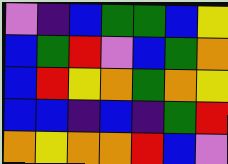[["violet", "indigo", "blue", "green", "green", "blue", "yellow"], ["blue", "green", "red", "violet", "blue", "green", "orange"], ["blue", "red", "yellow", "orange", "green", "orange", "yellow"], ["blue", "blue", "indigo", "blue", "indigo", "green", "red"], ["orange", "yellow", "orange", "orange", "red", "blue", "violet"]]